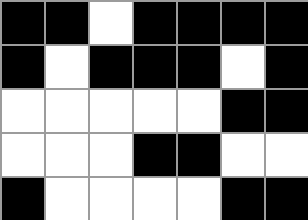[["black", "black", "white", "black", "black", "black", "black"], ["black", "white", "black", "black", "black", "white", "black"], ["white", "white", "white", "white", "white", "black", "black"], ["white", "white", "white", "black", "black", "white", "white"], ["black", "white", "white", "white", "white", "black", "black"]]